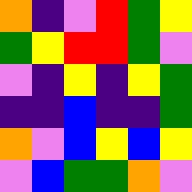[["orange", "indigo", "violet", "red", "green", "yellow"], ["green", "yellow", "red", "red", "green", "violet"], ["violet", "indigo", "yellow", "indigo", "yellow", "green"], ["indigo", "indigo", "blue", "indigo", "indigo", "green"], ["orange", "violet", "blue", "yellow", "blue", "yellow"], ["violet", "blue", "green", "green", "orange", "violet"]]